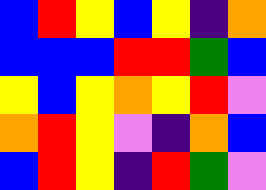[["blue", "red", "yellow", "blue", "yellow", "indigo", "orange"], ["blue", "blue", "blue", "red", "red", "green", "blue"], ["yellow", "blue", "yellow", "orange", "yellow", "red", "violet"], ["orange", "red", "yellow", "violet", "indigo", "orange", "blue"], ["blue", "red", "yellow", "indigo", "red", "green", "violet"]]